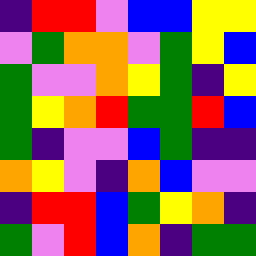[["indigo", "red", "red", "violet", "blue", "blue", "yellow", "yellow"], ["violet", "green", "orange", "orange", "violet", "green", "yellow", "blue"], ["green", "violet", "violet", "orange", "yellow", "green", "indigo", "yellow"], ["green", "yellow", "orange", "red", "green", "green", "red", "blue"], ["green", "indigo", "violet", "violet", "blue", "green", "indigo", "indigo"], ["orange", "yellow", "violet", "indigo", "orange", "blue", "violet", "violet"], ["indigo", "red", "red", "blue", "green", "yellow", "orange", "indigo"], ["green", "violet", "red", "blue", "orange", "indigo", "green", "green"]]